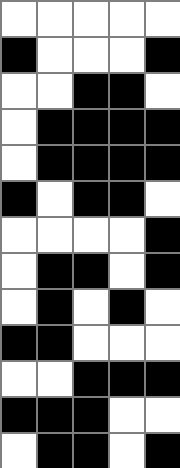[["white", "white", "white", "white", "white"], ["black", "white", "white", "white", "black"], ["white", "white", "black", "black", "white"], ["white", "black", "black", "black", "black"], ["white", "black", "black", "black", "black"], ["black", "white", "black", "black", "white"], ["white", "white", "white", "white", "black"], ["white", "black", "black", "white", "black"], ["white", "black", "white", "black", "white"], ["black", "black", "white", "white", "white"], ["white", "white", "black", "black", "black"], ["black", "black", "black", "white", "white"], ["white", "black", "black", "white", "black"]]